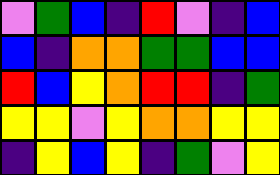[["violet", "green", "blue", "indigo", "red", "violet", "indigo", "blue"], ["blue", "indigo", "orange", "orange", "green", "green", "blue", "blue"], ["red", "blue", "yellow", "orange", "red", "red", "indigo", "green"], ["yellow", "yellow", "violet", "yellow", "orange", "orange", "yellow", "yellow"], ["indigo", "yellow", "blue", "yellow", "indigo", "green", "violet", "yellow"]]